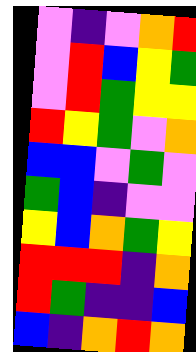[["violet", "indigo", "violet", "orange", "red"], ["violet", "red", "blue", "yellow", "green"], ["violet", "red", "green", "yellow", "yellow"], ["red", "yellow", "green", "violet", "orange"], ["blue", "blue", "violet", "green", "violet"], ["green", "blue", "indigo", "violet", "violet"], ["yellow", "blue", "orange", "green", "yellow"], ["red", "red", "red", "indigo", "orange"], ["red", "green", "indigo", "indigo", "blue"], ["blue", "indigo", "orange", "red", "orange"]]